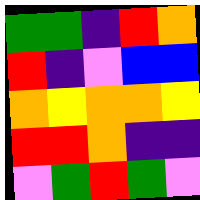[["green", "green", "indigo", "red", "orange"], ["red", "indigo", "violet", "blue", "blue"], ["orange", "yellow", "orange", "orange", "yellow"], ["red", "red", "orange", "indigo", "indigo"], ["violet", "green", "red", "green", "violet"]]